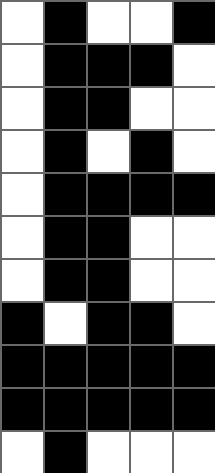[["white", "black", "white", "white", "black"], ["white", "black", "black", "black", "white"], ["white", "black", "black", "white", "white"], ["white", "black", "white", "black", "white"], ["white", "black", "black", "black", "black"], ["white", "black", "black", "white", "white"], ["white", "black", "black", "white", "white"], ["black", "white", "black", "black", "white"], ["black", "black", "black", "black", "black"], ["black", "black", "black", "black", "black"], ["white", "black", "white", "white", "white"]]